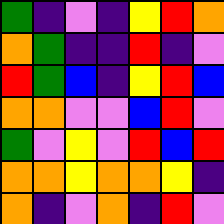[["green", "indigo", "violet", "indigo", "yellow", "red", "orange"], ["orange", "green", "indigo", "indigo", "red", "indigo", "violet"], ["red", "green", "blue", "indigo", "yellow", "red", "blue"], ["orange", "orange", "violet", "violet", "blue", "red", "violet"], ["green", "violet", "yellow", "violet", "red", "blue", "red"], ["orange", "orange", "yellow", "orange", "orange", "yellow", "indigo"], ["orange", "indigo", "violet", "orange", "indigo", "red", "violet"]]